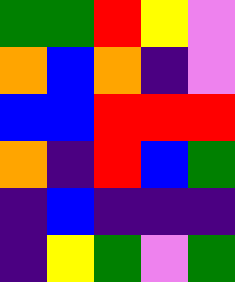[["green", "green", "red", "yellow", "violet"], ["orange", "blue", "orange", "indigo", "violet"], ["blue", "blue", "red", "red", "red"], ["orange", "indigo", "red", "blue", "green"], ["indigo", "blue", "indigo", "indigo", "indigo"], ["indigo", "yellow", "green", "violet", "green"]]